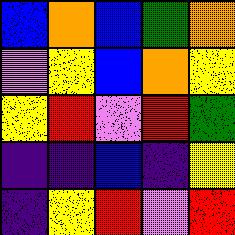[["blue", "orange", "blue", "green", "orange"], ["violet", "yellow", "blue", "orange", "yellow"], ["yellow", "red", "violet", "red", "green"], ["indigo", "indigo", "blue", "indigo", "yellow"], ["indigo", "yellow", "red", "violet", "red"]]